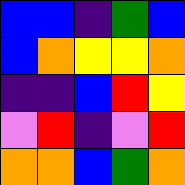[["blue", "blue", "indigo", "green", "blue"], ["blue", "orange", "yellow", "yellow", "orange"], ["indigo", "indigo", "blue", "red", "yellow"], ["violet", "red", "indigo", "violet", "red"], ["orange", "orange", "blue", "green", "orange"]]